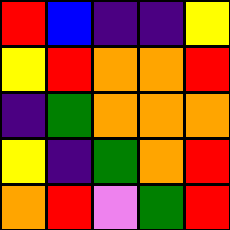[["red", "blue", "indigo", "indigo", "yellow"], ["yellow", "red", "orange", "orange", "red"], ["indigo", "green", "orange", "orange", "orange"], ["yellow", "indigo", "green", "orange", "red"], ["orange", "red", "violet", "green", "red"]]